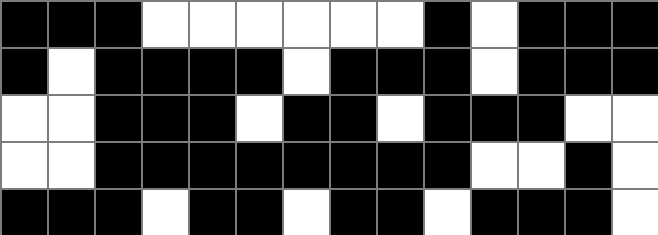[["black", "black", "black", "white", "white", "white", "white", "white", "white", "black", "white", "black", "black", "black"], ["black", "white", "black", "black", "black", "black", "white", "black", "black", "black", "white", "black", "black", "black"], ["white", "white", "black", "black", "black", "white", "black", "black", "white", "black", "black", "black", "white", "white"], ["white", "white", "black", "black", "black", "black", "black", "black", "black", "black", "white", "white", "black", "white"], ["black", "black", "black", "white", "black", "black", "white", "black", "black", "white", "black", "black", "black", "white"]]